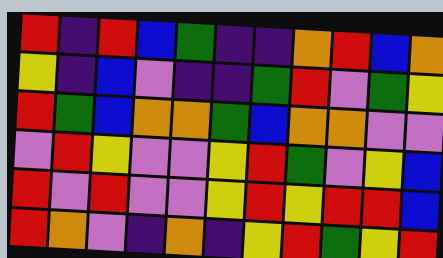[["red", "indigo", "red", "blue", "green", "indigo", "indigo", "orange", "red", "blue", "orange"], ["yellow", "indigo", "blue", "violet", "indigo", "indigo", "green", "red", "violet", "green", "yellow"], ["red", "green", "blue", "orange", "orange", "green", "blue", "orange", "orange", "violet", "violet"], ["violet", "red", "yellow", "violet", "violet", "yellow", "red", "green", "violet", "yellow", "blue"], ["red", "violet", "red", "violet", "violet", "yellow", "red", "yellow", "red", "red", "blue"], ["red", "orange", "violet", "indigo", "orange", "indigo", "yellow", "red", "green", "yellow", "red"]]